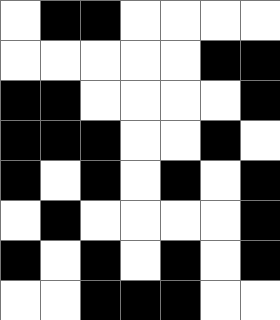[["white", "black", "black", "white", "white", "white", "white"], ["white", "white", "white", "white", "white", "black", "black"], ["black", "black", "white", "white", "white", "white", "black"], ["black", "black", "black", "white", "white", "black", "white"], ["black", "white", "black", "white", "black", "white", "black"], ["white", "black", "white", "white", "white", "white", "black"], ["black", "white", "black", "white", "black", "white", "black"], ["white", "white", "black", "black", "black", "white", "white"]]